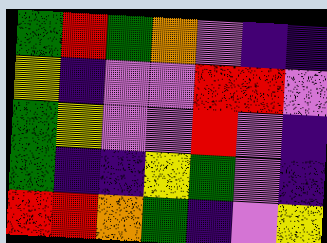[["green", "red", "green", "orange", "violet", "indigo", "indigo"], ["yellow", "indigo", "violet", "violet", "red", "red", "violet"], ["green", "yellow", "violet", "violet", "red", "violet", "indigo"], ["green", "indigo", "indigo", "yellow", "green", "violet", "indigo"], ["red", "red", "orange", "green", "indigo", "violet", "yellow"]]